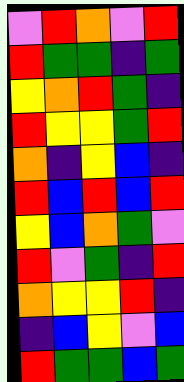[["violet", "red", "orange", "violet", "red"], ["red", "green", "green", "indigo", "green"], ["yellow", "orange", "red", "green", "indigo"], ["red", "yellow", "yellow", "green", "red"], ["orange", "indigo", "yellow", "blue", "indigo"], ["red", "blue", "red", "blue", "red"], ["yellow", "blue", "orange", "green", "violet"], ["red", "violet", "green", "indigo", "red"], ["orange", "yellow", "yellow", "red", "indigo"], ["indigo", "blue", "yellow", "violet", "blue"], ["red", "green", "green", "blue", "green"]]